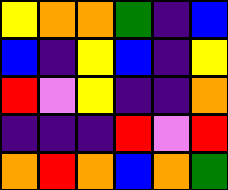[["yellow", "orange", "orange", "green", "indigo", "blue"], ["blue", "indigo", "yellow", "blue", "indigo", "yellow"], ["red", "violet", "yellow", "indigo", "indigo", "orange"], ["indigo", "indigo", "indigo", "red", "violet", "red"], ["orange", "red", "orange", "blue", "orange", "green"]]